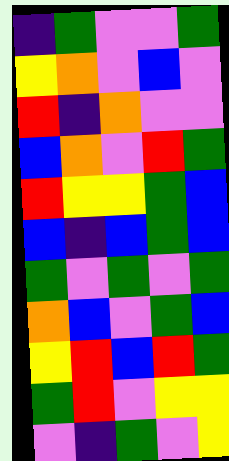[["indigo", "green", "violet", "violet", "green"], ["yellow", "orange", "violet", "blue", "violet"], ["red", "indigo", "orange", "violet", "violet"], ["blue", "orange", "violet", "red", "green"], ["red", "yellow", "yellow", "green", "blue"], ["blue", "indigo", "blue", "green", "blue"], ["green", "violet", "green", "violet", "green"], ["orange", "blue", "violet", "green", "blue"], ["yellow", "red", "blue", "red", "green"], ["green", "red", "violet", "yellow", "yellow"], ["violet", "indigo", "green", "violet", "yellow"]]